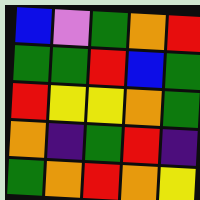[["blue", "violet", "green", "orange", "red"], ["green", "green", "red", "blue", "green"], ["red", "yellow", "yellow", "orange", "green"], ["orange", "indigo", "green", "red", "indigo"], ["green", "orange", "red", "orange", "yellow"]]